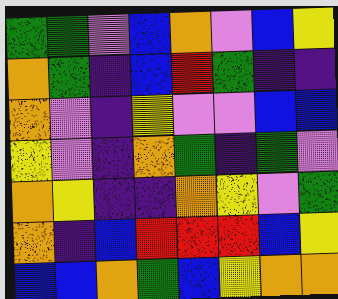[["green", "green", "violet", "blue", "orange", "violet", "blue", "yellow"], ["orange", "green", "indigo", "blue", "red", "green", "indigo", "indigo"], ["orange", "violet", "indigo", "yellow", "violet", "violet", "blue", "blue"], ["yellow", "violet", "indigo", "orange", "green", "indigo", "green", "violet"], ["orange", "yellow", "indigo", "indigo", "orange", "yellow", "violet", "green"], ["orange", "indigo", "blue", "red", "red", "red", "blue", "yellow"], ["blue", "blue", "orange", "green", "blue", "yellow", "orange", "orange"]]